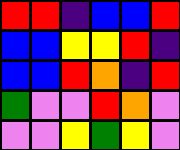[["red", "red", "indigo", "blue", "blue", "red"], ["blue", "blue", "yellow", "yellow", "red", "indigo"], ["blue", "blue", "red", "orange", "indigo", "red"], ["green", "violet", "violet", "red", "orange", "violet"], ["violet", "violet", "yellow", "green", "yellow", "violet"]]